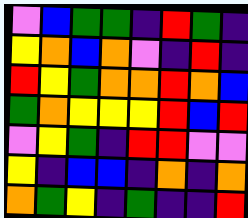[["violet", "blue", "green", "green", "indigo", "red", "green", "indigo"], ["yellow", "orange", "blue", "orange", "violet", "indigo", "red", "indigo"], ["red", "yellow", "green", "orange", "orange", "red", "orange", "blue"], ["green", "orange", "yellow", "yellow", "yellow", "red", "blue", "red"], ["violet", "yellow", "green", "indigo", "red", "red", "violet", "violet"], ["yellow", "indigo", "blue", "blue", "indigo", "orange", "indigo", "orange"], ["orange", "green", "yellow", "indigo", "green", "indigo", "indigo", "red"]]